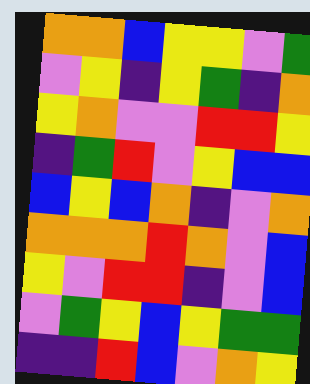[["orange", "orange", "blue", "yellow", "yellow", "violet", "green"], ["violet", "yellow", "indigo", "yellow", "green", "indigo", "orange"], ["yellow", "orange", "violet", "violet", "red", "red", "yellow"], ["indigo", "green", "red", "violet", "yellow", "blue", "blue"], ["blue", "yellow", "blue", "orange", "indigo", "violet", "orange"], ["orange", "orange", "orange", "red", "orange", "violet", "blue"], ["yellow", "violet", "red", "red", "indigo", "violet", "blue"], ["violet", "green", "yellow", "blue", "yellow", "green", "green"], ["indigo", "indigo", "red", "blue", "violet", "orange", "yellow"]]